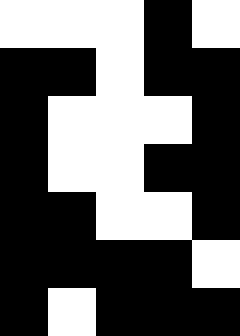[["white", "white", "white", "black", "white"], ["black", "black", "white", "black", "black"], ["black", "white", "white", "white", "black"], ["black", "white", "white", "black", "black"], ["black", "black", "white", "white", "black"], ["black", "black", "black", "black", "white"], ["black", "white", "black", "black", "black"]]